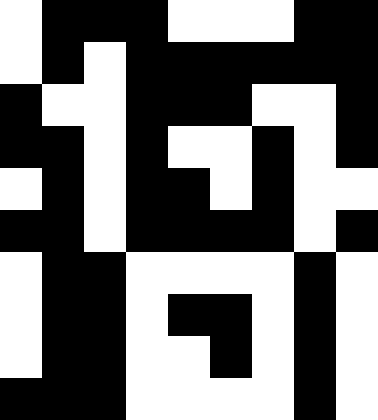[["white", "black", "black", "black", "white", "white", "white", "black", "black"], ["white", "black", "white", "black", "black", "black", "black", "black", "black"], ["black", "white", "white", "black", "black", "black", "white", "white", "black"], ["black", "black", "white", "black", "white", "white", "black", "white", "black"], ["white", "black", "white", "black", "black", "white", "black", "white", "white"], ["black", "black", "white", "black", "black", "black", "black", "white", "black"], ["white", "black", "black", "white", "white", "white", "white", "black", "white"], ["white", "black", "black", "white", "black", "black", "white", "black", "white"], ["white", "black", "black", "white", "white", "black", "white", "black", "white"], ["black", "black", "black", "white", "white", "white", "white", "black", "white"]]